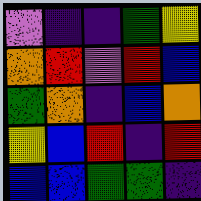[["violet", "indigo", "indigo", "green", "yellow"], ["orange", "red", "violet", "red", "blue"], ["green", "orange", "indigo", "blue", "orange"], ["yellow", "blue", "red", "indigo", "red"], ["blue", "blue", "green", "green", "indigo"]]